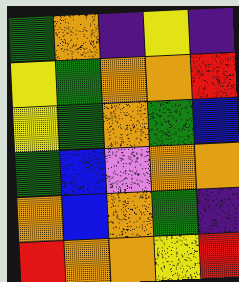[["green", "orange", "indigo", "yellow", "indigo"], ["yellow", "green", "orange", "orange", "red"], ["yellow", "green", "orange", "green", "blue"], ["green", "blue", "violet", "orange", "orange"], ["orange", "blue", "orange", "green", "indigo"], ["red", "orange", "orange", "yellow", "red"]]